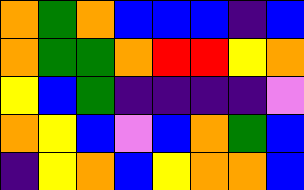[["orange", "green", "orange", "blue", "blue", "blue", "indigo", "blue"], ["orange", "green", "green", "orange", "red", "red", "yellow", "orange"], ["yellow", "blue", "green", "indigo", "indigo", "indigo", "indigo", "violet"], ["orange", "yellow", "blue", "violet", "blue", "orange", "green", "blue"], ["indigo", "yellow", "orange", "blue", "yellow", "orange", "orange", "blue"]]